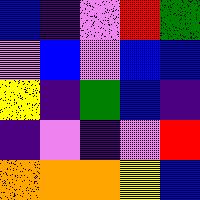[["blue", "indigo", "violet", "red", "green"], ["violet", "blue", "violet", "blue", "blue"], ["yellow", "indigo", "green", "blue", "indigo"], ["indigo", "violet", "indigo", "violet", "red"], ["orange", "orange", "orange", "yellow", "blue"]]